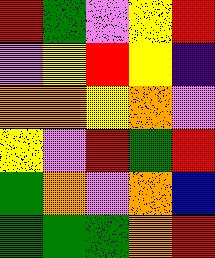[["red", "green", "violet", "yellow", "red"], ["violet", "yellow", "red", "yellow", "indigo"], ["orange", "orange", "yellow", "orange", "violet"], ["yellow", "violet", "red", "green", "red"], ["green", "orange", "violet", "orange", "blue"], ["green", "green", "green", "orange", "red"]]